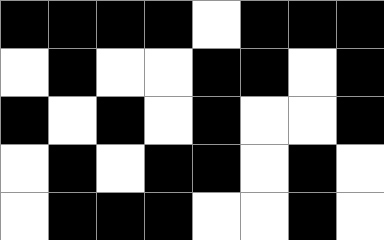[["black", "black", "black", "black", "white", "black", "black", "black"], ["white", "black", "white", "white", "black", "black", "white", "black"], ["black", "white", "black", "white", "black", "white", "white", "black"], ["white", "black", "white", "black", "black", "white", "black", "white"], ["white", "black", "black", "black", "white", "white", "black", "white"]]